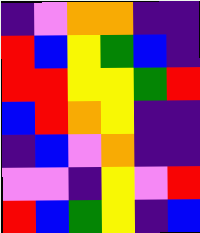[["indigo", "violet", "orange", "orange", "indigo", "indigo"], ["red", "blue", "yellow", "green", "blue", "indigo"], ["red", "red", "yellow", "yellow", "green", "red"], ["blue", "red", "orange", "yellow", "indigo", "indigo"], ["indigo", "blue", "violet", "orange", "indigo", "indigo"], ["violet", "violet", "indigo", "yellow", "violet", "red"], ["red", "blue", "green", "yellow", "indigo", "blue"]]